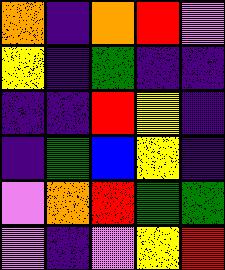[["orange", "indigo", "orange", "red", "violet"], ["yellow", "indigo", "green", "indigo", "indigo"], ["indigo", "indigo", "red", "yellow", "indigo"], ["indigo", "green", "blue", "yellow", "indigo"], ["violet", "orange", "red", "green", "green"], ["violet", "indigo", "violet", "yellow", "red"]]